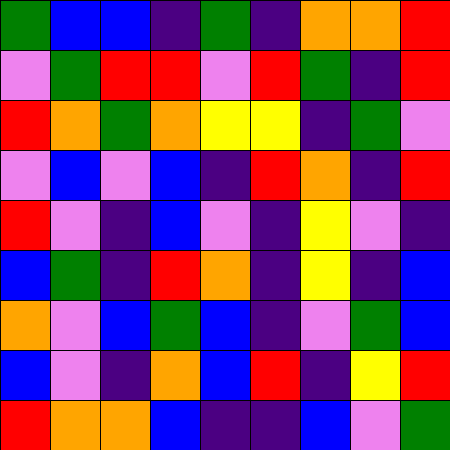[["green", "blue", "blue", "indigo", "green", "indigo", "orange", "orange", "red"], ["violet", "green", "red", "red", "violet", "red", "green", "indigo", "red"], ["red", "orange", "green", "orange", "yellow", "yellow", "indigo", "green", "violet"], ["violet", "blue", "violet", "blue", "indigo", "red", "orange", "indigo", "red"], ["red", "violet", "indigo", "blue", "violet", "indigo", "yellow", "violet", "indigo"], ["blue", "green", "indigo", "red", "orange", "indigo", "yellow", "indigo", "blue"], ["orange", "violet", "blue", "green", "blue", "indigo", "violet", "green", "blue"], ["blue", "violet", "indigo", "orange", "blue", "red", "indigo", "yellow", "red"], ["red", "orange", "orange", "blue", "indigo", "indigo", "blue", "violet", "green"]]